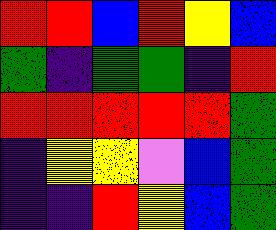[["red", "red", "blue", "red", "yellow", "blue"], ["green", "indigo", "green", "green", "indigo", "red"], ["red", "red", "red", "red", "red", "green"], ["indigo", "yellow", "yellow", "violet", "blue", "green"], ["indigo", "indigo", "red", "yellow", "blue", "green"]]